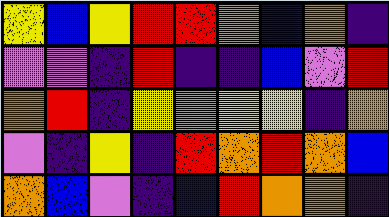[["yellow", "blue", "yellow", "red", "red", "orange", "blue", "orange", "indigo"], ["violet", "violet", "indigo", "red", "indigo", "indigo", "blue", "violet", "red"], ["orange", "red", "indigo", "yellow", "orange", "yellow", "yellow", "indigo", "orange"], ["violet", "indigo", "yellow", "indigo", "red", "orange", "red", "orange", "blue"], ["orange", "blue", "violet", "indigo", "blue", "red", "orange", "orange", "indigo"]]